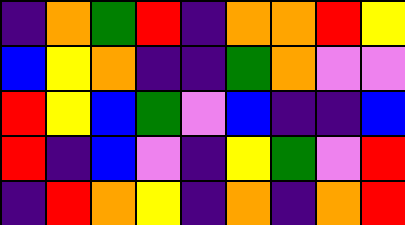[["indigo", "orange", "green", "red", "indigo", "orange", "orange", "red", "yellow"], ["blue", "yellow", "orange", "indigo", "indigo", "green", "orange", "violet", "violet"], ["red", "yellow", "blue", "green", "violet", "blue", "indigo", "indigo", "blue"], ["red", "indigo", "blue", "violet", "indigo", "yellow", "green", "violet", "red"], ["indigo", "red", "orange", "yellow", "indigo", "orange", "indigo", "orange", "red"]]